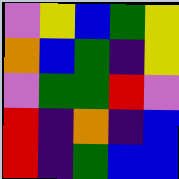[["violet", "yellow", "blue", "green", "yellow"], ["orange", "blue", "green", "indigo", "yellow"], ["violet", "green", "green", "red", "violet"], ["red", "indigo", "orange", "indigo", "blue"], ["red", "indigo", "green", "blue", "blue"]]